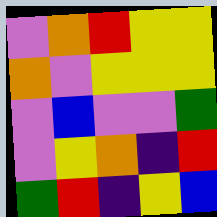[["violet", "orange", "red", "yellow", "yellow"], ["orange", "violet", "yellow", "yellow", "yellow"], ["violet", "blue", "violet", "violet", "green"], ["violet", "yellow", "orange", "indigo", "red"], ["green", "red", "indigo", "yellow", "blue"]]